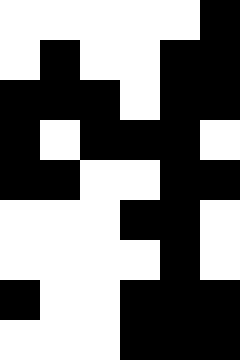[["white", "white", "white", "white", "white", "black"], ["white", "black", "white", "white", "black", "black"], ["black", "black", "black", "white", "black", "black"], ["black", "white", "black", "black", "black", "white"], ["black", "black", "white", "white", "black", "black"], ["white", "white", "white", "black", "black", "white"], ["white", "white", "white", "white", "black", "white"], ["black", "white", "white", "black", "black", "black"], ["white", "white", "white", "black", "black", "black"]]